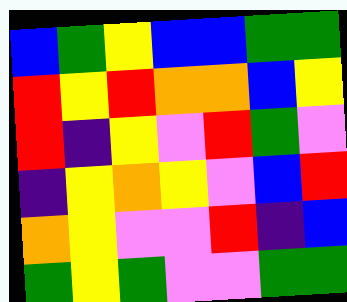[["blue", "green", "yellow", "blue", "blue", "green", "green"], ["red", "yellow", "red", "orange", "orange", "blue", "yellow"], ["red", "indigo", "yellow", "violet", "red", "green", "violet"], ["indigo", "yellow", "orange", "yellow", "violet", "blue", "red"], ["orange", "yellow", "violet", "violet", "red", "indigo", "blue"], ["green", "yellow", "green", "violet", "violet", "green", "green"]]